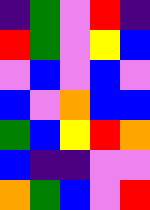[["indigo", "green", "violet", "red", "indigo"], ["red", "green", "violet", "yellow", "blue"], ["violet", "blue", "violet", "blue", "violet"], ["blue", "violet", "orange", "blue", "blue"], ["green", "blue", "yellow", "red", "orange"], ["blue", "indigo", "indigo", "violet", "violet"], ["orange", "green", "blue", "violet", "red"]]